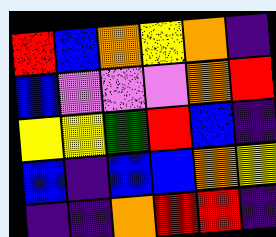[["red", "blue", "orange", "yellow", "orange", "indigo"], ["blue", "violet", "violet", "violet", "orange", "red"], ["yellow", "yellow", "green", "red", "blue", "indigo"], ["blue", "indigo", "blue", "blue", "orange", "yellow"], ["indigo", "indigo", "orange", "red", "red", "indigo"]]